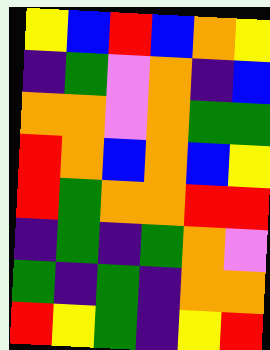[["yellow", "blue", "red", "blue", "orange", "yellow"], ["indigo", "green", "violet", "orange", "indigo", "blue"], ["orange", "orange", "violet", "orange", "green", "green"], ["red", "orange", "blue", "orange", "blue", "yellow"], ["red", "green", "orange", "orange", "red", "red"], ["indigo", "green", "indigo", "green", "orange", "violet"], ["green", "indigo", "green", "indigo", "orange", "orange"], ["red", "yellow", "green", "indigo", "yellow", "red"]]